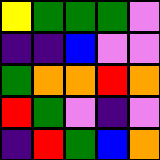[["yellow", "green", "green", "green", "violet"], ["indigo", "indigo", "blue", "violet", "violet"], ["green", "orange", "orange", "red", "orange"], ["red", "green", "violet", "indigo", "violet"], ["indigo", "red", "green", "blue", "orange"]]